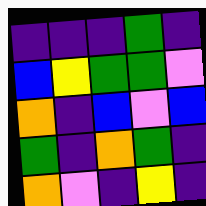[["indigo", "indigo", "indigo", "green", "indigo"], ["blue", "yellow", "green", "green", "violet"], ["orange", "indigo", "blue", "violet", "blue"], ["green", "indigo", "orange", "green", "indigo"], ["orange", "violet", "indigo", "yellow", "indigo"]]